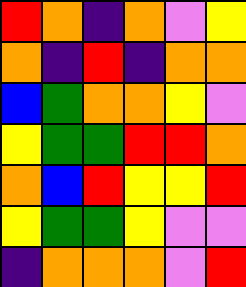[["red", "orange", "indigo", "orange", "violet", "yellow"], ["orange", "indigo", "red", "indigo", "orange", "orange"], ["blue", "green", "orange", "orange", "yellow", "violet"], ["yellow", "green", "green", "red", "red", "orange"], ["orange", "blue", "red", "yellow", "yellow", "red"], ["yellow", "green", "green", "yellow", "violet", "violet"], ["indigo", "orange", "orange", "orange", "violet", "red"]]